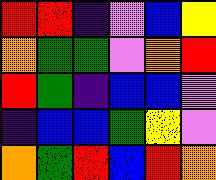[["red", "red", "indigo", "violet", "blue", "yellow"], ["orange", "green", "green", "violet", "orange", "red"], ["red", "green", "indigo", "blue", "blue", "violet"], ["indigo", "blue", "blue", "green", "yellow", "violet"], ["orange", "green", "red", "blue", "red", "orange"]]